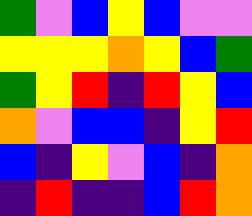[["green", "violet", "blue", "yellow", "blue", "violet", "violet"], ["yellow", "yellow", "yellow", "orange", "yellow", "blue", "green"], ["green", "yellow", "red", "indigo", "red", "yellow", "blue"], ["orange", "violet", "blue", "blue", "indigo", "yellow", "red"], ["blue", "indigo", "yellow", "violet", "blue", "indigo", "orange"], ["indigo", "red", "indigo", "indigo", "blue", "red", "orange"]]